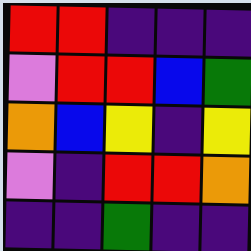[["red", "red", "indigo", "indigo", "indigo"], ["violet", "red", "red", "blue", "green"], ["orange", "blue", "yellow", "indigo", "yellow"], ["violet", "indigo", "red", "red", "orange"], ["indigo", "indigo", "green", "indigo", "indigo"]]